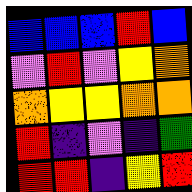[["blue", "blue", "blue", "red", "blue"], ["violet", "red", "violet", "yellow", "orange"], ["orange", "yellow", "yellow", "orange", "orange"], ["red", "indigo", "violet", "indigo", "green"], ["red", "red", "indigo", "yellow", "red"]]